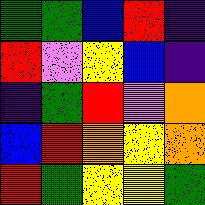[["green", "green", "blue", "red", "indigo"], ["red", "violet", "yellow", "blue", "indigo"], ["indigo", "green", "red", "violet", "orange"], ["blue", "red", "orange", "yellow", "orange"], ["red", "green", "yellow", "yellow", "green"]]